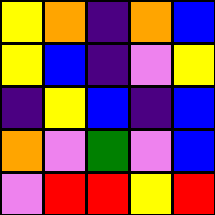[["yellow", "orange", "indigo", "orange", "blue"], ["yellow", "blue", "indigo", "violet", "yellow"], ["indigo", "yellow", "blue", "indigo", "blue"], ["orange", "violet", "green", "violet", "blue"], ["violet", "red", "red", "yellow", "red"]]